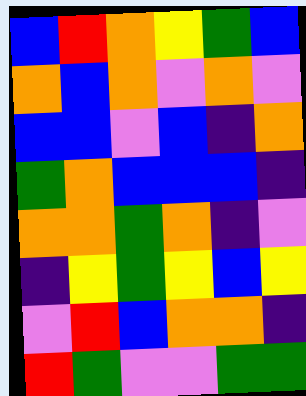[["blue", "red", "orange", "yellow", "green", "blue"], ["orange", "blue", "orange", "violet", "orange", "violet"], ["blue", "blue", "violet", "blue", "indigo", "orange"], ["green", "orange", "blue", "blue", "blue", "indigo"], ["orange", "orange", "green", "orange", "indigo", "violet"], ["indigo", "yellow", "green", "yellow", "blue", "yellow"], ["violet", "red", "blue", "orange", "orange", "indigo"], ["red", "green", "violet", "violet", "green", "green"]]